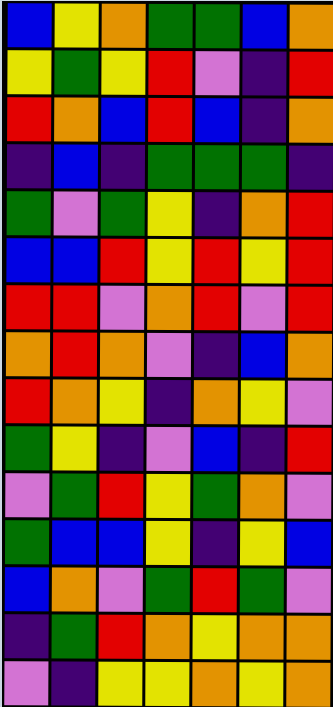[["blue", "yellow", "orange", "green", "green", "blue", "orange"], ["yellow", "green", "yellow", "red", "violet", "indigo", "red"], ["red", "orange", "blue", "red", "blue", "indigo", "orange"], ["indigo", "blue", "indigo", "green", "green", "green", "indigo"], ["green", "violet", "green", "yellow", "indigo", "orange", "red"], ["blue", "blue", "red", "yellow", "red", "yellow", "red"], ["red", "red", "violet", "orange", "red", "violet", "red"], ["orange", "red", "orange", "violet", "indigo", "blue", "orange"], ["red", "orange", "yellow", "indigo", "orange", "yellow", "violet"], ["green", "yellow", "indigo", "violet", "blue", "indigo", "red"], ["violet", "green", "red", "yellow", "green", "orange", "violet"], ["green", "blue", "blue", "yellow", "indigo", "yellow", "blue"], ["blue", "orange", "violet", "green", "red", "green", "violet"], ["indigo", "green", "red", "orange", "yellow", "orange", "orange"], ["violet", "indigo", "yellow", "yellow", "orange", "yellow", "orange"]]